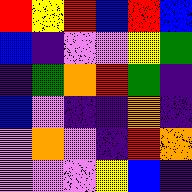[["red", "yellow", "red", "blue", "red", "blue"], ["blue", "indigo", "violet", "violet", "yellow", "green"], ["indigo", "green", "orange", "red", "green", "indigo"], ["blue", "violet", "indigo", "indigo", "orange", "indigo"], ["violet", "orange", "violet", "indigo", "red", "orange"], ["violet", "violet", "violet", "yellow", "blue", "indigo"]]